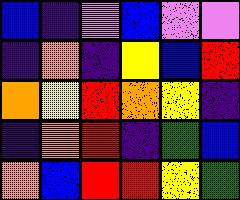[["blue", "indigo", "violet", "blue", "violet", "violet"], ["indigo", "orange", "indigo", "yellow", "blue", "red"], ["orange", "yellow", "red", "orange", "yellow", "indigo"], ["indigo", "orange", "red", "indigo", "green", "blue"], ["orange", "blue", "red", "red", "yellow", "green"]]